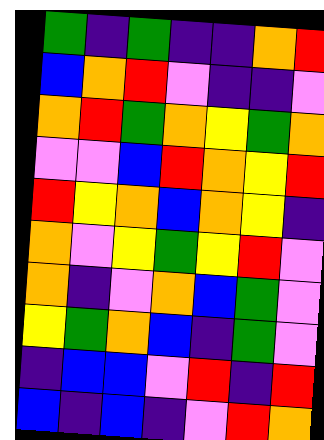[["green", "indigo", "green", "indigo", "indigo", "orange", "red"], ["blue", "orange", "red", "violet", "indigo", "indigo", "violet"], ["orange", "red", "green", "orange", "yellow", "green", "orange"], ["violet", "violet", "blue", "red", "orange", "yellow", "red"], ["red", "yellow", "orange", "blue", "orange", "yellow", "indigo"], ["orange", "violet", "yellow", "green", "yellow", "red", "violet"], ["orange", "indigo", "violet", "orange", "blue", "green", "violet"], ["yellow", "green", "orange", "blue", "indigo", "green", "violet"], ["indigo", "blue", "blue", "violet", "red", "indigo", "red"], ["blue", "indigo", "blue", "indigo", "violet", "red", "orange"]]